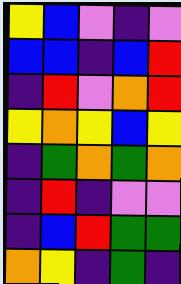[["yellow", "blue", "violet", "indigo", "violet"], ["blue", "blue", "indigo", "blue", "red"], ["indigo", "red", "violet", "orange", "red"], ["yellow", "orange", "yellow", "blue", "yellow"], ["indigo", "green", "orange", "green", "orange"], ["indigo", "red", "indigo", "violet", "violet"], ["indigo", "blue", "red", "green", "green"], ["orange", "yellow", "indigo", "green", "indigo"]]